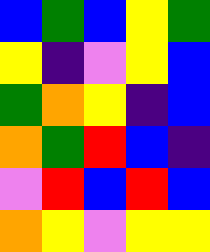[["blue", "green", "blue", "yellow", "green"], ["yellow", "indigo", "violet", "yellow", "blue"], ["green", "orange", "yellow", "indigo", "blue"], ["orange", "green", "red", "blue", "indigo"], ["violet", "red", "blue", "red", "blue"], ["orange", "yellow", "violet", "yellow", "yellow"]]